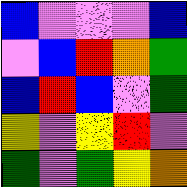[["blue", "violet", "violet", "violet", "blue"], ["violet", "blue", "red", "orange", "green"], ["blue", "red", "blue", "violet", "green"], ["yellow", "violet", "yellow", "red", "violet"], ["green", "violet", "green", "yellow", "orange"]]